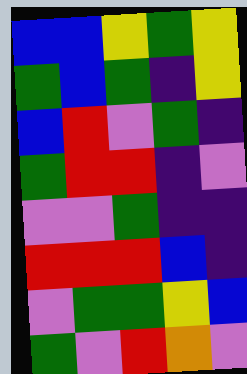[["blue", "blue", "yellow", "green", "yellow"], ["green", "blue", "green", "indigo", "yellow"], ["blue", "red", "violet", "green", "indigo"], ["green", "red", "red", "indigo", "violet"], ["violet", "violet", "green", "indigo", "indigo"], ["red", "red", "red", "blue", "indigo"], ["violet", "green", "green", "yellow", "blue"], ["green", "violet", "red", "orange", "violet"]]